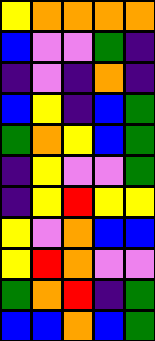[["yellow", "orange", "orange", "orange", "orange"], ["blue", "violet", "violet", "green", "indigo"], ["indigo", "violet", "indigo", "orange", "indigo"], ["blue", "yellow", "indigo", "blue", "green"], ["green", "orange", "yellow", "blue", "green"], ["indigo", "yellow", "violet", "violet", "green"], ["indigo", "yellow", "red", "yellow", "yellow"], ["yellow", "violet", "orange", "blue", "blue"], ["yellow", "red", "orange", "violet", "violet"], ["green", "orange", "red", "indigo", "green"], ["blue", "blue", "orange", "blue", "green"]]